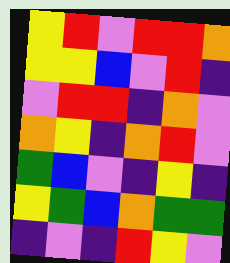[["yellow", "red", "violet", "red", "red", "orange"], ["yellow", "yellow", "blue", "violet", "red", "indigo"], ["violet", "red", "red", "indigo", "orange", "violet"], ["orange", "yellow", "indigo", "orange", "red", "violet"], ["green", "blue", "violet", "indigo", "yellow", "indigo"], ["yellow", "green", "blue", "orange", "green", "green"], ["indigo", "violet", "indigo", "red", "yellow", "violet"]]